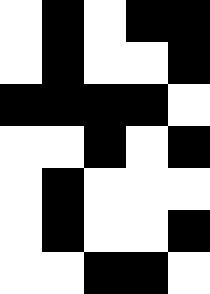[["white", "black", "white", "black", "black"], ["white", "black", "white", "white", "black"], ["black", "black", "black", "black", "white"], ["white", "white", "black", "white", "black"], ["white", "black", "white", "white", "white"], ["white", "black", "white", "white", "black"], ["white", "white", "black", "black", "white"]]